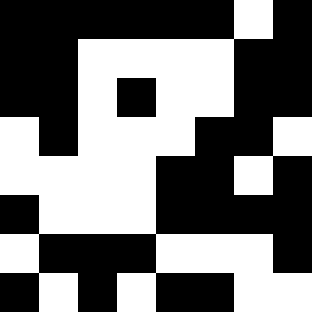[["black", "black", "black", "black", "black", "black", "white", "black"], ["black", "black", "white", "white", "white", "white", "black", "black"], ["black", "black", "white", "black", "white", "white", "black", "black"], ["white", "black", "white", "white", "white", "black", "black", "white"], ["white", "white", "white", "white", "black", "black", "white", "black"], ["black", "white", "white", "white", "black", "black", "black", "black"], ["white", "black", "black", "black", "white", "white", "white", "black"], ["black", "white", "black", "white", "black", "black", "white", "white"]]